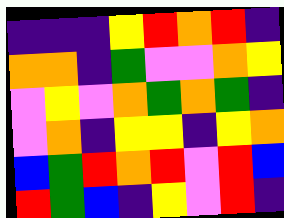[["indigo", "indigo", "indigo", "yellow", "red", "orange", "red", "indigo"], ["orange", "orange", "indigo", "green", "violet", "violet", "orange", "yellow"], ["violet", "yellow", "violet", "orange", "green", "orange", "green", "indigo"], ["violet", "orange", "indigo", "yellow", "yellow", "indigo", "yellow", "orange"], ["blue", "green", "red", "orange", "red", "violet", "red", "blue"], ["red", "green", "blue", "indigo", "yellow", "violet", "red", "indigo"]]